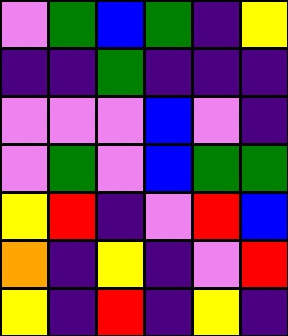[["violet", "green", "blue", "green", "indigo", "yellow"], ["indigo", "indigo", "green", "indigo", "indigo", "indigo"], ["violet", "violet", "violet", "blue", "violet", "indigo"], ["violet", "green", "violet", "blue", "green", "green"], ["yellow", "red", "indigo", "violet", "red", "blue"], ["orange", "indigo", "yellow", "indigo", "violet", "red"], ["yellow", "indigo", "red", "indigo", "yellow", "indigo"]]